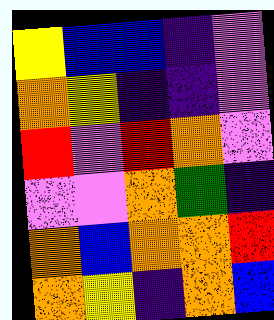[["yellow", "blue", "blue", "indigo", "violet"], ["orange", "yellow", "indigo", "indigo", "violet"], ["red", "violet", "red", "orange", "violet"], ["violet", "violet", "orange", "green", "indigo"], ["orange", "blue", "orange", "orange", "red"], ["orange", "yellow", "indigo", "orange", "blue"]]